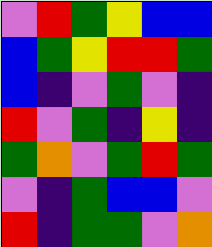[["violet", "red", "green", "yellow", "blue", "blue"], ["blue", "green", "yellow", "red", "red", "green"], ["blue", "indigo", "violet", "green", "violet", "indigo"], ["red", "violet", "green", "indigo", "yellow", "indigo"], ["green", "orange", "violet", "green", "red", "green"], ["violet", "indigo", "green", "blue", "blue", "violet"], ["red", "indigo", "green", "green", "violet", "orange"]]